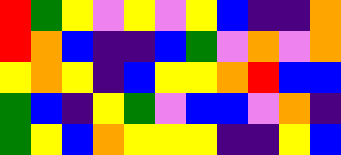[["red", "green", "yellow", "violet", "yellow", "violet", "yellow", "blue", "indigo", "indigo", "orange"], ["red", "orange", "blue", "indigo", "indigo", "blue", "green", "violet", "orange", "violet", "orange"], ["yellow", "orange", "yellow", "indigo", "blue", "yellow", "yellow", "orange", "red", "blue", "blue"], ["green", "blue", "indigo", "yellow", "green", "violet", "blue", "blue", "violet", "orange", "indigo"], ["green", "yellow", "blue", "orange", "yellow", "yellow", "yellow", "indigo", "indigo", "yellow", "blue"]]